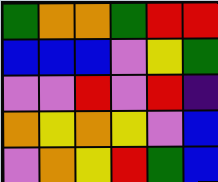[["green", "orange", "orange", "green", "red", "red"], ["blue", "blue", "blue", "violet", "yellow", "green"], ["violet", "violet", "red", "violet", "red", "indigo"], ["orange", "yellow", "orange", "yellow", "violet", "blue"], ["violet", "orange", "yellow", "red", "green", "blue"]]